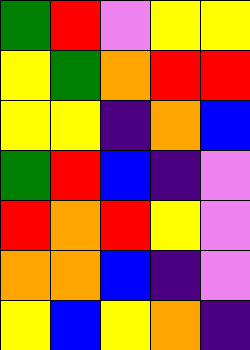[["green", "red", "violet", "yellow", "yellow"], ["yellow", "green", "orange", "red", "red"], ["yellow", "yellow", "indigo", "orange", "blue"], ["green", "red", "blue", "indigo", "violet"], ["red", "orange", "red", "yellow", "violet"], ["orange", "orange", "blue", "indigo", "violet"], ["yellow", "blue", "yellow", "orange", "indigo"]]